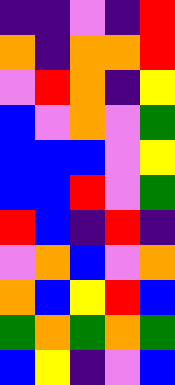[["indigo", "indigo", "violet", "indigo", "red"], ["orange", "indigo", "orange", "orange", "red"], ["violet", "red", "orange", "indigo", "yellow"], ["blue", "violet", "orange", "violet", "green"], ["blue", "blue", "blue", "violet", "yellow"], ["blue", "blue", "red", "violet", "green"], ["red", "blue", "indigo", "red", "indigo"], ["violet", "orange", "blue", "violet", "orange"], ["orange", "blue", "yellow", "red", "blue"], ["green", "orange", "green", "orange", "green"], ["blue", "yellow", "indigo", "violet", "blue"]]